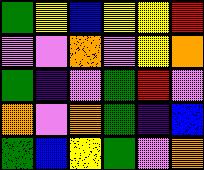[["green", "yellow", "blue", "yellow", "yellow", "red"], ["violet", "violet", "orange", "violet", "yellow", "orange"], ["green", "indigo", "violet", "green", "red", "violet"], ["orange", "violet", "orange", "green", "indigo", "blue"], ["green", "blue", "yellow", "green", "violet", "orange"]]